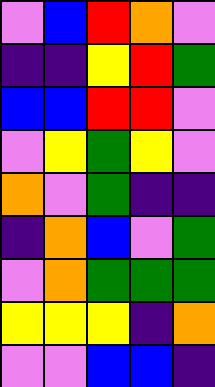[["violet", "blue", "red", "orange", "violet"], ["indigo", "indigo", "yellow", "red", "green"], ["blue", "blue", "red", "red", "violet"], ["violet", "yellow", "green", "yellow", "violet"], ["orange", "violet", "green", "indigo", "indigo"], ["indigo", "orange", "blue", "violet", "green"], ["violet", "orange", "green", "green", "green"], ["yellow", "yellow", "yellow", "indigo", "orange"], ["violet", "violet", "blue", "blue", "indigo"]]